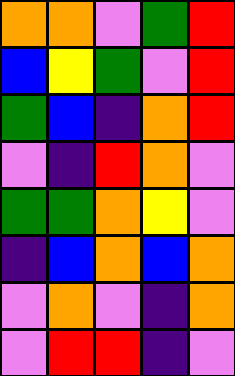[["orange", "orange", "violet", "green", "red"], ["blue", "yellow", "green", "violet", "red"], ["green", "blue", "indigo", "orange", "red"], ["violet", "indigo", "red", "orange", "violet"], ["green", "green", "orange", "yellow", "violet"], ["indigo", "blue", "orange", "blue", "orange"], ["violet", "orange", "violet", "indigo", "orange"], ["violet", "red", "red", "indigo", "violet"]]